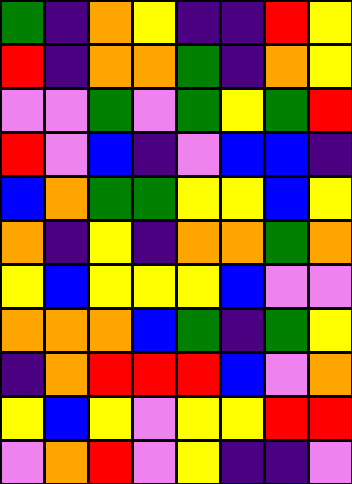[["green", "indigo", "orange", "yellow", "indigo", "indigo", "red", "yellow"], ["red", "indigo", "orange", "orange", "green", "indigo", "orange", "yellow"], ["violet", "violet", "green", "violet", "green", "yellow", "green", "red"], ["red", "violet", "blue", "indigo", "violet", "blue", "blue", "indigo"], ["blue", "orange", "green", "green", "yellow", "yellow", "blue", "yellow"], ["orange", "indigo", "yellow", "indigo", "orange", "orange", "green", "orange"], ["yellow", "blue", "yellow", "yellow", "yellow", "blue", "violet", "violet"], ["orange", "orange", "orange", "blue", "green", "indigo", "green", "yellow"], ["indigo", "orange", "red", "red", "red", "blue", "violet", "orange"], ["yellow", "blue", "yellow", "violet", "yellow", "yellow", "red", "red"], ["violet", "orange", "red", "violet", "yellow", "indigo", "indigo", "violet"]]